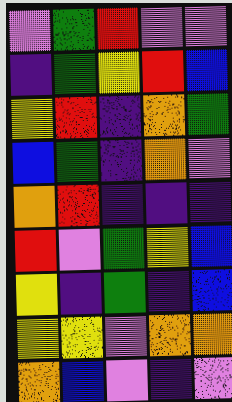[["violet", "green", "red", "violet", "violet"], ["indigo", "green", "yellow", "red", "blue"], ["yellow", "red", "indigo", "orange", "green"], ["blue", "green", "indigo", "orange", "violet"], ["orange", "red", "indigo", "indigo", "indigo"], ["red", "violet", "green", "yellow", "blue"], ["yellow", "indigo", "green", "indigo", "blue"], ["yellow", "yellow", "violet", "orange", "orange"], ["orange", "blue", "violet", "indigo", "violet"]]